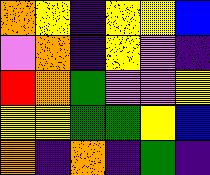[["orange", "yellow", "indigo", "yellow", "yellow", "blue"], ["violet", "orange", "indigo", "yellow", "violet", "indigo"], ["red", "orange", "green", "violet", "violet", "yellow"], ["yellow", "yellow", "green", "green", "yellow", "blue"], ["orange", "indigo", "orange", "indigo", "green", "indigo"]]